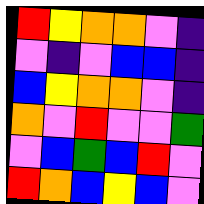[["red", "yellow", "orange", "orange", "violet", "indigo"], ["violet", "indigo", "violet", "blue", "blue", "indigo"], ["blue", "yellow", "orange", "orange", "violet", "indigo"], ["orange", "violet", "red", "violet", "violet", "green"], ["violet", "blue", "green", "blue", "red", "violet"], ["red", "orange", "blue", "yellow", "blue", "violet"]]